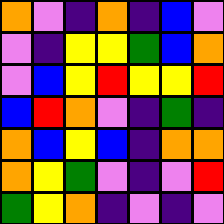[["orange", "violet", "indigo", "orange", "indigo", "blue", "violet"], ["violet", "indigo", "yellow", "yellow", "green", "blue", "orange"], ["violet", "blue", "yellow", "red", "yellow", "yellow", "red"], ["blue", "red", "orange", "violet", "indigo", "green", "indigo"], ["orange", "blue", "yellow", "blue", "indigo", "orange", "orange"], ["orange", "yellow", "green", "violet", "indigo", "violet", "red"], ["green", "yellow", "orange", "indigo", "violet", "indigo", "violet"]]